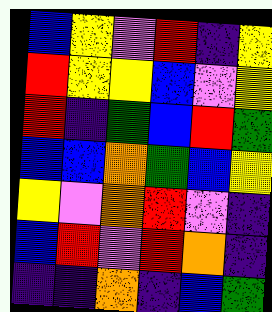[["blue", "yellow", "violet", "red", "indigo", "yellow"], ["red", "yellow", "yellow", "blue", "violet", "yellow"], ["red", "indigo", "green", "blue", "red", "green"], ["blue", "blue", "orange", "green", "blue", "yellow"], ["yellow", "violet", "orange", "red", "violet", "indigo"], ["blue", "red", "violet", "red", "orange", "indigo"], ["indigo", "indigo", "orange", "indigo", "blue", "green"]]